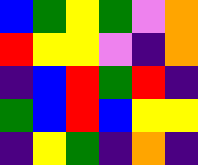[["blue", "green", "yellow", "green", "violet", "orange"], ["red", "yellow", "yellow", "violet", "indigo", "orange"], ["indigo", "blue", "red", "green", "red", "indigo"], ["green", "blue", "red", "blue", "yellow", "yellow"], ["indigo", "yellow", "green", "indigo", "orange", "indigo"]]